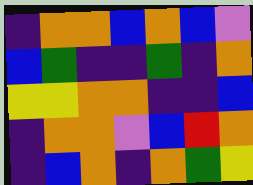[["indigo", "orange", "orange", "blue", "orange", "blue", "violet"], ["blue", "green", "indigo", "indigo", "green", "indigo", "orange"], ["yellow", "yellow", "orange", "orange", "indigo", "indigo", "blue"], ["indigo", "orange", "orange", "violet", "blue", "red", "orange"], ["indigo", "blue", "orange", "indigo", "orange", "green", "yellow"]]